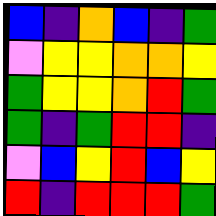[["blue", "indigo", "orange", "blue", "indigo", "green"], ["violet", "yellow", "yellow", "orange", "orange", "yellow"], ["green", "yellow", "yellow", "orange", "red", "green"], ["green", "indigo", "green", "red", "red", "indigo"], ["violet", "blue", "yellow", "red", "blue", "yellow"], ["red", "indigo", "red", "red", "red", "green"]]